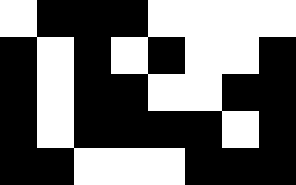[["white", "black", "black", "black", "white", "white", "white", "white"], ["black", "white", "black", "white", "black", "white", "white", "black"], ["black", "white", "black", "black", "white", "white", "black", "black"], ["black", "white", "black", "black", "black", "black", "white", "black"], ["black", "black", "white", "white", "white", "black", "black", "black"]]